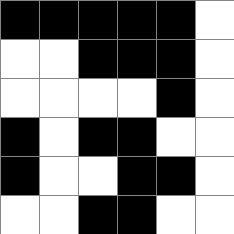[["black", "black", "black", "black", "black", "white"], ["white", "white", "black", "black", "black", "white"], ["white", "white", "white", "white", "black", "white"], ["black", "white", "black", "black", "white", "white"], ["black", "white", "white", "black", "black", "white"], ["white", "white", "black", "black", "white", "white"]]